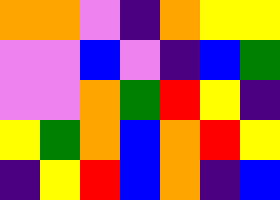[["orange", "orange", "violet", "indigo", "orange", "yellow", "yellow"], ["violet", "violet", "blue", "violet", "indigo", "blue", "green"], ["violet", "violet", "orange", "green", "red", "yellow", "indigo"], ["yellow", "green", "orange", "blue", "orange", "red", "yellow"], ["indigo", "yellow", "red", "blue", "orange", "indigo", "blue"]]